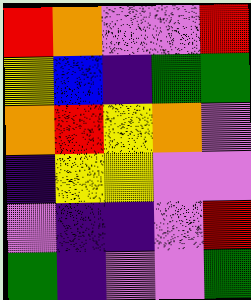[["red", "orange", "violet", "violet", "red"], ["yellow", "blue", "indigo", "green", "green"], ["orange", "red", "yellow", "orange", "violet"], ["indigo", "yellow", "yellow", "violet", "violet"], ["violet", "indigo", "indigo", "violet", "red"], ["green", "indigo", "violet", "violet", "green"]]